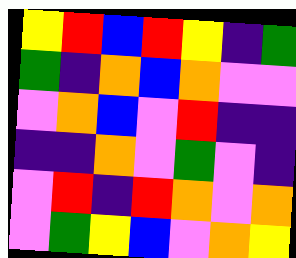[["yellow", "red", "blue", "red", "yellow", "indigo", "green"], ["green", "indigo", "orange", "blue", "orange", "violet", "violet"], ["violet", "orange", "blue", "violet", "red", "indigo", "indigo"], ["indigo", "indigo", "orange", "violet", "green", "violet", "indigo"], ["violet", "red", "indigo", "red", "orange", "violet", "orange"], ["violet", "green", "yellow", "blue", "violet", "orange", "yellow"]]